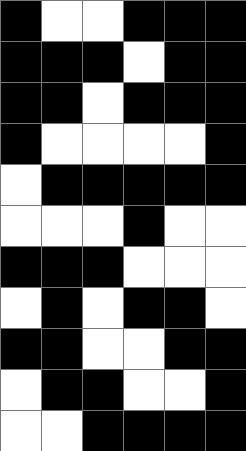[["black", "white", "white", "black", "black", "black"], ["black", "black", "black", "white", "black", "black"], ["black", "black", "white", "black", "black", "black"], ["black", "white", "white", "white", "white", "black"], ["white", "black", "black", "black", "black", "black"], ["white", "white", "white", "black", "white", "white"], ["black", "black", "black", "white", "white", "white"], ["white", "black", "white", "black", "black", "white"], ["black", "black", "white", "white", "black", "black"], ["white", "black", "black", "white", "white", "black"], ["white", "white", "black", "black", "black", "black"]]